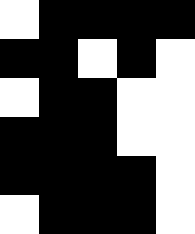[["white", "black", "black", "black", "black"], ["black", "black", "white", "black", "white"], ["white", "black", "black", "white", "white"], ["black", "black", "black", "white", "white"], ["black", "black", "black", "black", "white"], ["white", "black", "black", "black", "white"]]